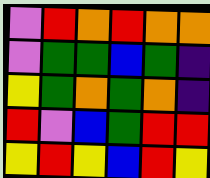[["violet", "red", "orange", "red", "orange", "orange"], ["violet", "green", "green", "blue", "green", "indigo"], ["yellow", "green", "orange", "green", "orange", "indigo"], ["red", "violet", "blue", "green", "red", "red"], ["yellow", "red", "yellow", "blue", "red", "yellow"]]